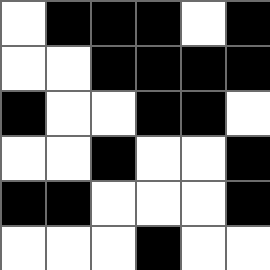[["white", "black", "black", "black", "white", "black"], ["white", "white", "black", "black", "black", "black"], ["black", "white", "white", "black", "black", "white"], ["white", "white", "black", "white", "white", "black"], ["black", "black", "white", "white", "white", "black"], ["white", "white", "white", "black", "white", "white"]]